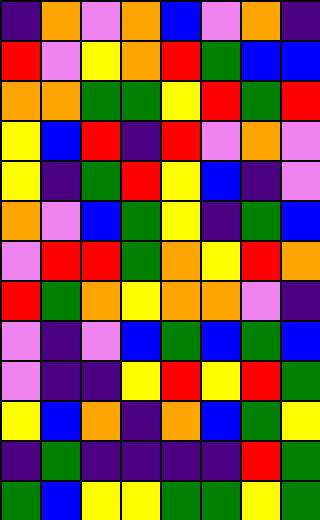[["indigo", "orange", "violet", "orange", "blue", "violet", "orange", "indigo"], ["red", "violet", "yellow", "orange", "red", "green", "blue", "blue"], ["orange", "orange", "green", "green", "yellow", "red", "green", "red"], ["yellow", "blue", "red", "indigo", "red", "violet", "orange", "violet"], ["yellow", "indigo", "green", "red", "yellow", "blue", "indigo", "violet"], ["orange", "violet", "blue", "green", "yellow", "indigo", "green", "blue"], ["violet", "red", "red", "green", "orange", "yellow", "red", "orange"], ["red", "green", "orange", "yellow", "orange", "orange", "violet", "indigo"], ["violet", "indigo", "violet", "blue", "green", "blue", "green", "blue"], ["violet", "indigo", "indigo", "yellow", "red", "yellow", "red", "green"], ["yellow", "blue", "orange", "indigo", "orange", "blue", "green", "yellow"], ["indigo", "green", "indigo", "indigo", "indigo", "indigo", "red", "green"], ["green", "blue", "yellow", "yellow", "green", "green", "yellow", "green"]]